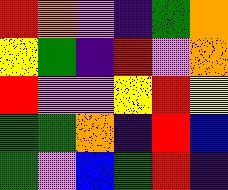[["red", "orange", "violet", "indigo", "green", "orange"], ["yellow", "green", "indigo", "red", "violet", "orange"], ["red", "violet", "violet", "yellow", "red", "yellow"], ["green", "green", "orange", "indigo", "red", "blue"], ["green", "violet", "blue", "green", "red", "indigo"]]